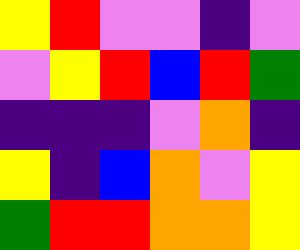[["yellow", "red", "violet", "violet", "indigo", "violet"], ["violet", "yellow", "red", "blue", "red", "green"], ["indigo", "indigo", "indigo", "violet", "orange", "indigo"], ["yellow", "indigo", "blue", "orange", "violet", "yellow"], ["green", "red", "red", "orange", "orange", "yellow"]]